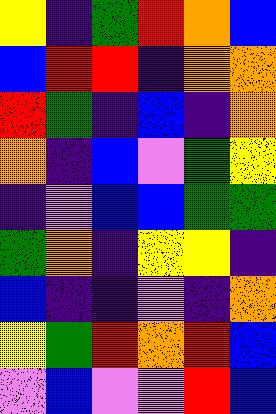[["yellow", "indigo", "green", "red", "orange", "blue"], ["blue", "red", "red", "indigo", "orange", "orange"], ["red", "green", "indigo", "blue", "indigo", "orange"], ["orange", "indigo", "blue", "violet", "green", "yellow"], ["indigo", "violet", "blue", "blue", "green", "green"], ["green", "orange", "indigo", "yellow", "yellow", "indigo"], ["blue", "indigo", "indigo", "violet", "indigo", "orange"], ["yellow", "green", "red", "orange", "red", "blue"], ["violet", "blue", "violet", "violet", "red", "blue"]]